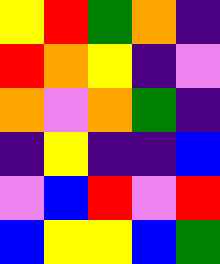[["yellow", "red", "green", "orange", "indigo"], ["red", "orange", "yellow", "indigo", "violet"], ["orange", "violet", "orange", "green", "indigo"], ["indigo", "yellow", "indigo", "indigo", "blue"], ["violet", "blue", "red", "violet", "red"], ["blue", "yellow", "yellow", "blue", "green"]]